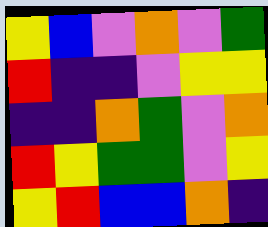[["yellow", "blue", "violet", "orange", "violet", "green"], ["red", "indigo", "indigo", "violet", "yellow", "yellow"], ["indigo", "indigo", "orange", "green", "violet", "orange"], ["red", "yellow", "green", "green", "violet", "yellow"], ["yellow", "red", "blue", "blue", "orange", "indigo"]]